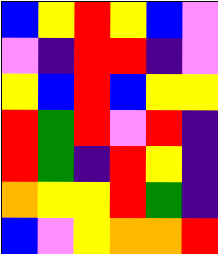[["blue", "yellow", "red", "yellow", "blue", "violet"], ["violet", "indigo", "red", "red", "indigo", "violet"], ["yellow", "blue", "red", "blue", "yellow", "yellow"], ["red", "green", "red", "violet", "red", "indigo"], ["red", "green", "indigo", "red", "yellow", "indigo"], ["orange", "yellow", "yellow", "red", "green", "indigo"], ["blue", "violet", "yellow", "orange", "orange", "red"]]